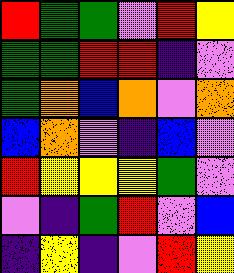[["red", "green", "green", "violet", "red", "yellow"], ["green", "green", "red", "red", "indigo", "violet"], ["green", "orange", "blue", "orange", "violet", "orange"], ["blue", "orange", "violet", "indigo", "blue", "violet"], ["red", "yellow", "yellow", "yellow", "green", "violet"], ["violet", "indigo", "green", "red", "violet", "blue"], ["indigo", "yellow", "indigo", "violet", "red", "yellow"]]